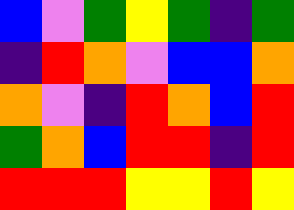[["blue", "violet", "green", "yellow", "green", "indigo", "green"], ["indigo", "red", "orange", "violet", "blue", "blue", "orange"], ["orange", "violet", "indigo", "red", "orange", "blue", "red"], ["green", "orange", "blue", "red", "red", "indigo", "red"], ["red", "red", "red", "yellow", "yellow", "red", "yellow"]]